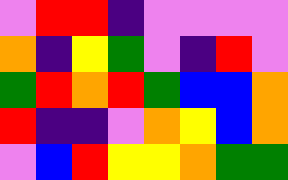[["violet", "red", "red", "indigo", "violet", "violet", "violet", "violet"], ["orange", "indigo", "yellow", "green", "violet", "indigo", "red", "violet"], ["green", "red", "orange", "red", "green", "blue", "blue", "orange"], ["red", "indigo", "indigo", "violet", "orange", "yellow", "blue", "orange"], ["violet", "blue", "red", "yellow", "yellow", "orange", "green", "green"]]